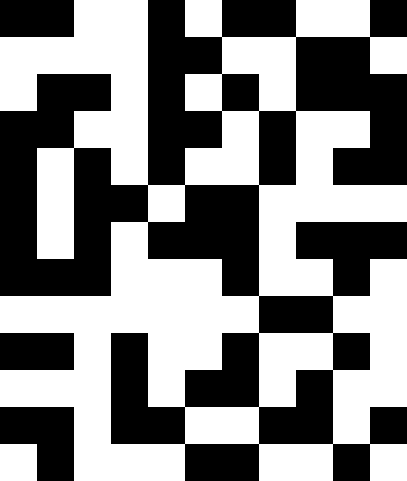[["black", "black", "white", "white", "black", "white", "black", "black", "white", "white", "black"], ["white", "white", "white", "white", "black", "black", "white", "white", "black", "black", "white"], ["white", "black", "black", "white", "black", "white", "black", "white", "black", "black", "black"], ["black", "black", "white", "white", "black", "black", "white", "black", "white", "white", "black"], ["black", "white", "black", "white", "black", "white", "white", "black", "white", "black", "black"], ["black", "white", "black", "black", "white", "black", "black", "white", "white", "white", "white"], ["black", "white", "black", "white", "black", "black", "black", "white", "black", "black", "black"], ["black", "black", "black", "white", "white", "white", "black", "white", "white", "black", "white"], ["white", "white", "white", "white", "white", "white", "white", "black", "black", "white", "white"], ["black", "black", "white", "black", "white", "white", "black", "white", "white", "black", "white"], ["white", "white", "white", "black", "white", "black", "black", "white", "black", "white", "white"], ["black", "black", "white", "black", "black", "white", "white", "black", "black", "white", "black"], ["white", "black", "white", "white", "white", "black", "black", "white", "white", "black", "white"]]